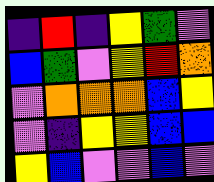[["indigo", "red", "indigo", "yellow", "green", "violet"], ["blue", "green", "violet", "yellow", "red", "orange"], ["violet", "orange", "orange", "orange", "blue", "yellow"], ["violet", "indigo", "yellow", "yellow", "blue", "blue"], ["yellow", "blue", "violet", "violet", "blue", "violet"]]